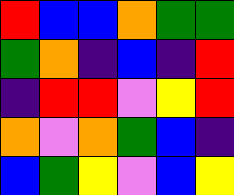[["red", "blue", "blue", "orange", "green", "green"], ["green", "orange", "indigo", "blue", "indigo", "red"], ["indigo", "red", "red", "violet", "yellow", "red"], ["orange", "violet", "orange", "green", "blue", "indigo"], ["blue", "green", "yellow", "violet", "blue", "yellow"]]